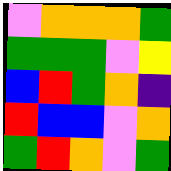[["violet", "orange", "orange", "orange", "green"], ["green", "green", "green", "violet", "yellow"], ["blue", "red", "green", "orange", "indigo"], ["red", "blue", "blue", "violet", "orange"], ["green", "red", "orange", "violet", "green"]]